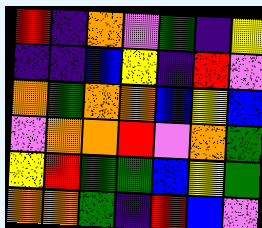[["red", "indigo", "orange", "violet", "green", "indigo", "yellow"], ["indigo", "indigo", "blue", "yellow", "indigo", "red", "violet"], ["orange", "green", "orange", "orange", "blue", "yellow", "blue"], ["violet", "orange", "orange", "red", "violet", "orange", "green"], ["yellow", "red", "green", "green", "blue", "yellow", "green"], ["orange", "orange", "green", "indigo", "red", "blue", "violet"]]